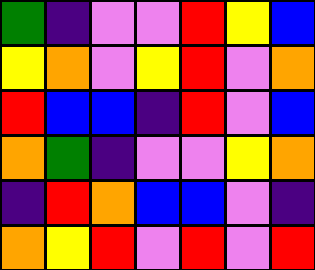[["green", "indigo", "violet", "violet", "red", "yellow", "blue"], ["yellow", "orange", "violet", "yellow", "red", "violet", "orange"], ["red", "blue", "blue", "indigo", "red", "violet", "blue"], ["orange", "green", "indigo", "violet", "violet", "yellow", "orange"], ["indigo", "red", "orange", "blue", "blue", "violet", "indigo"], ["orange", "yellow", "red", "violet", "red", "violet", "red"]]